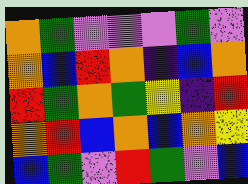[["orange", "green", "violet", "violet", "violet", "green", "violet"], ["orange", "blue", "red", "orange", "indigo", "blue", "orange"], ["red", "green", "orange", "green", "yellow", "indigo", "red"], ["orange", "red", "blue", "orange", "blue", "orange", "yellow"], ["blue", "green", "violet", "red", "green", "violet", "blue"]]